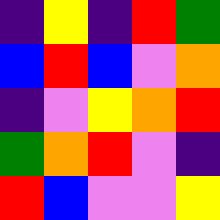[["indigo", "yellow", "indigo", "red", "green"], ["blue", "red", "blue", "violet", "orange"], ["indigo", "violet", "yellow", "orange", "red"], ["green", "orange", "red", "violet", "indigo"], ["red", "blue", "violet", "violet", "yellow"]]